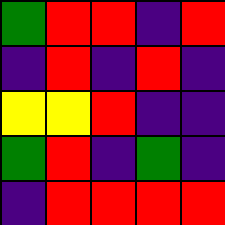[["green", "red", "red", "indigo", "red"], ["indigo", "red", "indigo", "red", "indigo"], ["yellow", "yellow", "red", "indigo", "indigo"], ["green", "red", "indigo", "green", "indigo"], ["indigo", "red", "red", "red", "red"]]